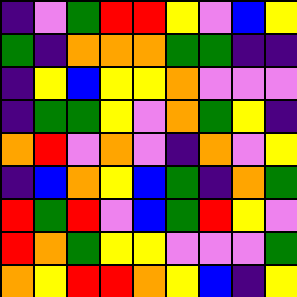[["indigo", "violet", "green", "red", "red", "yellow", "violet", "blue", "yellow"], ["green", "indigo", "orange", "orange", "orange", "green", "green", "indigo", "indigo"], ["indigo", "yellow", "blue", "yellow", "yellow", "orange", "violet", "violet", "violet"], ["indigo", "green", "green", "yellow", "violet", "orange", "green", "yellow", "indigo"], ["orange", "red", "violet", "orange", "violet", "indigo", "orange", "violet", "yellow"], ["indigo", "blue", "orange", "yellow", "blue", "green", "indigo", "orange", "green"], ["red", "green", "red", "violet", "blue", "green", "red", "yellow", "violet"], ["red", "orange", "green", "yellow", "yellow", "violet", "violet", "violet", "green"], ["orange", "yellow", "red", "red", "orange", "yellow", "blue", "indigo", "yellow"]]